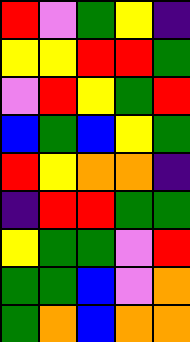[["red", "violet", "green", "yellow", "indigo"], ["yellow", "yellow", "red", "red", "green"], ["violet", "red", "yellow", "green", "red"], ["blue", "green", "blue", "yellow", "green"], ["red", "yellow", "orange", "orange", "indigo"], ["indigo", "red", "red", "green", "green"], ["yellow", "green", "green", "violet", "red"], ["green", "green", "blue", "violet", "orange"], ["green", "orange", "blue", "orange", "orange"]]